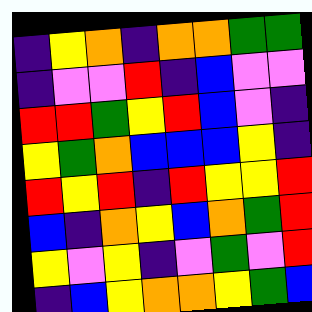[["indigo", "yellow", "orange", "indigo", "orange", "orange", "green", "green"], ["indigo", "violet", "violet", "red", "indigo", "blue", "violet", "violet"], ["red", "red", "green", "yellow", "red", "blue", "violet", "indigo"], ["yellow", "green", "orange", "blue", "blue", "blue", "yellow", "indigo"], ["red", "yellow", "red", "indigo", "red", "yellow", "yellow", "red"], ["blue", "indigo", "orange", "yellow", "blue", "orange", "green", "red"], ["yellow", "violet", "yellow", "indigo", "violet", "green", "violet", "red"], ["indigo", "blue", "yellow", "orange", "orange", "yellow", "green", "blue"]]